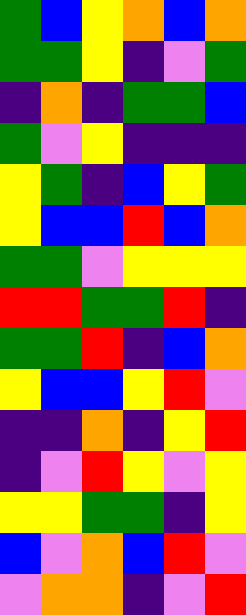[["green", "blue", "yellow", "orange", "blue", "orange"], ["green", "green", "yellow", "indigo", "violet", "green"], ["indigo", "orange", "indigo", "green", "green", "blue"], ["green", "violet", "yellow", "indigo", "indigo", "indigo"], ["yellow", "green", "indigo", "blue", "yellow", "green"], ["yellow", "blue", "blue", "red", "blue", "orange"], ["green", "green", "violet", "yellow", "yellow", "yellow"], ["red", "red", "green", "green", "red", "indigo"], ["green", "green", "red", "indigo", "blue", "orange"], ["yellow", "blue", "blue", "yellow", "red", "violet"], ["indigo", "indigo", "orange", "indigo", "yellow", "red"], ["indigo", "violet", "red", "yellow", "violet", "yellow"], ["yellow", "yellow", "green", "green", "indigo", "yellow"], ["blue", "violet", "orange", "blue", "red", "violet"], ["violet", "orange", "orange", "indigo", "violet", "red"]]